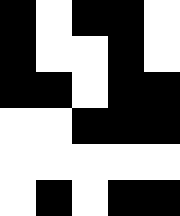[["black", "white", "black", "black", "white"], ["black", "white", "white", "black", "white"], ["black", "black", "white", "black", "black"], ["white", "white", "black", "black", "black"], ["white", "white", "white", "white", "white"], ["white", "black", "white", "black", "black"]]